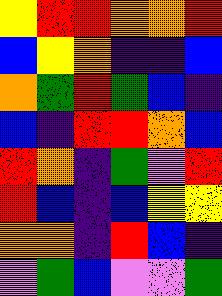[["yellow", "red", "red", "orange", "orange", "red"], ["blue", "yellow", "orange", "indigo", "indigo", "blue"], ["orange", "green", "red", "green", "blue", "indigo"], ["blue", "indigo", "red", "red", "orange", "blue"], ["red", "orange", "indigo", "green", "violet", "red"], ["red", "blue", "indigo", "blue", "yellow", "yellow"], ["orange", "orange", "indigo", "red", "blue", "indigo"], ["violet", "green", "blue", "violet", "violet", "green"]]